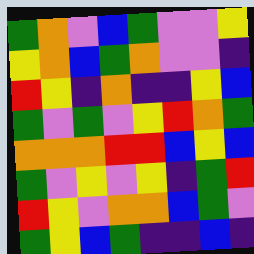[["green", "orange", "violet", "blue", "green", "violet", "violet", "yellow"], ["yellow", "orange", "blue", "green", "orange", "violet", "violet", "indigo"], ["red", "yellow", "indigo", "orange", "indigo", "indigo", "yellow", "blue"], ["green", "violet", "green", "violet", "yellow", "red", "orange", "green"], ["orange", "orange", "orange", "red", "red", "blue", "yellow", "blue"], ["green", "violet", "yellow", "violet", "yellow", "indigo", "green", "red"], ["red", "yellow", "violet", "orange", "orange", "blue", "green", "violet"], ["green", "yellow", "blue", "green", "indigo", "indigo", "blue", "indigo"]]